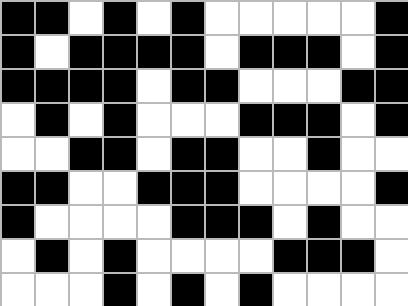[["black", "black", "white", "black", "white", "black", "white", "white", "white", "white", "white", "black"], ["black", "white", "black", "black", "black", "black", "white", "black", "black", "black", "white", "black"], ["black", "black", "black", "black", "white", "black", "black", "white", "white", "white", "black", "black"], ["white", "black", "white", "black", "white", "white", "white", "black", "black", "black", "white", "black"], ["white", "white", "black", "black", "white", "black", "black", "white", "white", "black", "white", "white"], ["black", "black", "white", "white", "black", "black", "black", "white", "white", "white", "white", "black"], ["black", "white", "white", "white", "white", "black", "black", "black", "white", "black", "white", "white"], ["white", "black", "white", "black", "white", "white", "white", "white", "black", "black", "black", "white"], ["white", "white", "white", "black", "white", "black", "white", "black", "white", "white", "white", "white"]]